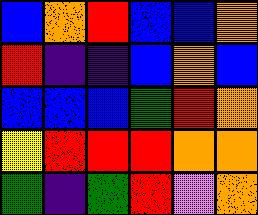[["blue", "orange", "red", "blue", "blue", "orange"], ["red", "indigo", "indigo", "blue", "orange", "blue"], ["blue", "blue", "blue", "green", "red", "orange"], ["yellow", "red", "red", "red", "orange", "orange"], ["green", "indigo", "green", "red", "violet", "orange"]]